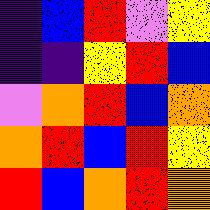[["indigo", "blue", "red", "violet", "yellow"], ["indigo", "indigo", "yellow", "red", "blue"], ["violet", "orange", "red", "blue", "orange"], ["orange", "red", "blue", "red", "yellow"], ["red", "blue", "orange", "red", "orange"]]